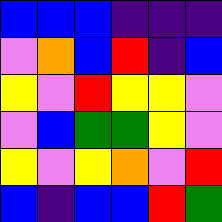[["blue", "blue", "blue", "indigo", "indigo", "indigo"], ["violet", "orange", "blue", "red", "indigo", "blue"], ["yellow", "violet", "red", "yellow", "yellow", "violet"], ["violet", "blue", "green", "green", "yellow", "violet"], ["yellow", "violet", "yellow", "orange", "violet", "red"], ["blue", "indigo", "blue", "blue", "red", "green"]]